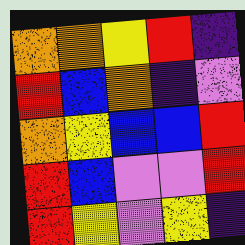[["orange", "orange", "yellow", "red", "indigo"], ["red", "blue", "orange", "indigo", "violet"], ["orange", "yellow", "blue", "blue", "red"], ["red", "blue", "violet", "violet", "red"], ["red", "yellow", "violet", "yellow", "indigo"]]